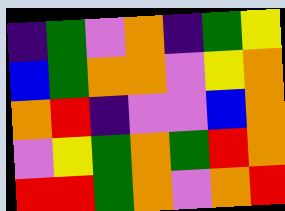[["indigo", "green", "violet", "orange", "indigo", "green", "yellow"], ["blue", "green", "orange", "orange", "violet", "yellow", "orange"], ["orange", "red", "indigo", "violet", "violet", "blue", "orange"], ["violet", "yellow", "green", "orange", "green", "red", "orange"], ["red", "red", "green", "orange", "violet", "orange", "red"]]